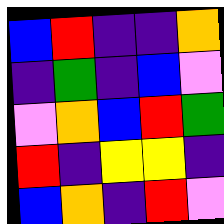[["blue", "red", "indigo", "indigo", "orange"], ["indigo", "green", "indigo", "blue", "violet"], ["violet", "orange", "blue", "red", "green"], ["red", "indigo", "yellow", "yellow", "indigo"], ["blue", "orange", "indigo", "red", "violet"]]